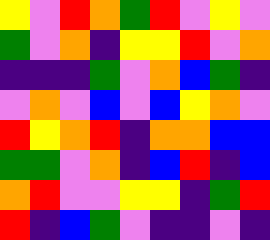[["yellow", "violet", "red", "orange", "green", "red", "violet", "yellow", "violet"], ["green", "violet", "orange", "indigo", "yellow", "yellow", "red", "violet", "orange"], ["indigo", "indigo", "indigo", "green", "violet", "orange", "blue", "green", "indigo"], ["violet", "orange", "violet", "blue", "violet", "blue", "yellow", "orange", "violet"], ["red", "yellow", "orange", "red", "indigo", "orange", "orange", "blue", "blue"], ["green", "green", "violet", "orange", "indigo", "blue", "red", "indigo", "blue"], ["orange", "red", "violet", "violet", "yellow", "yellow", "indigo", "green", "red"], ["red", "indigo", "blue", "green", "violet", "indigo", "indigo", "violet", "indigo"]]